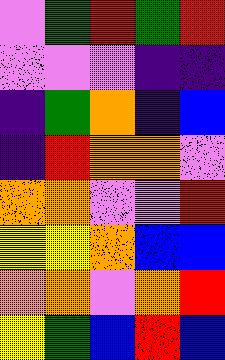[["violet", "green", "red", "green", "red"], ["violet", "violet", "violet", "indigo", "indigo"], ["indigo", "green", "orange", "indigo", "blue"], ["indigo", "red", "orange", "orange", "violet"], ["orange", "orange", "violet", "violet", "red"], ["yellow", "yellow", "orange", "blue", "blue"], ["orange", "orange", "violet", "orange", "red"], ["yellow", "green", "blue", "red", "blue"]]